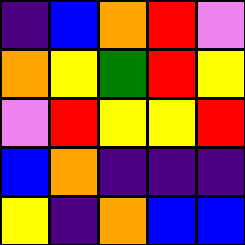[["indigo", "blue", "orange", "red", "violet"], ["orange", "yellow", "green", "red", "yellow"], ["violet", "red", "yellow", "yellow", "red"], ["blue", "orange", "indigo", "indigo", "indigo"], ["yellow", "indigo", "orange", "blue", "blue"]]